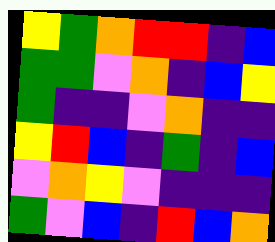[["yellow", "green", "orange", "red", "red", "indigo", "blue"], ["green", "green", "violet", "orange", "indigo", "blue", "yellow"], ["green", "indigo", "indigo", "violet", "orange", "indigo", "indigo"], ["yellow", "red", "blue", "indigo", "green", "indigo", "blue"], ["violet", "orange", "yellow", "violet", "indigo", "indigo", "indigo"], ["green", "violet", "blue", "indigo", "red", "blue", "orange"]]